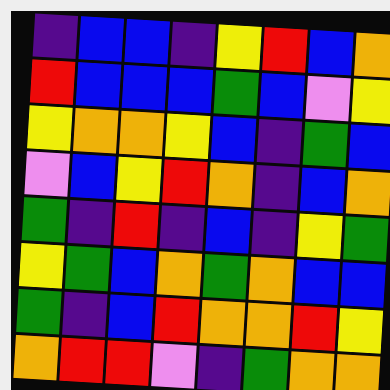[["indigo", "blue", "blue", "indigo", "yellow", "red", "blue", "orange"], ["red", "blue", "blue", "blue", "green", "blue", "violet", "yellow"], ["yellow", "orange", "orange", "yellow", "blue", "indigo", "green", "blue"], ["violet", "blue", "yellow", "red", "orange", "indigo", "blue", "orange"], ["green", "indigo", "red", "indigo", "blue", "indigo", "yellow", "green"], ["yellow", "green", "blue", "orange", "green", "orange", "blue", "blue"], ["green", "indigo", "blue", "red", "orange", "orange", "red", "yellow"], ["orange", "red", "red", "violet", "indigo", "green", "orange", "orange"]]